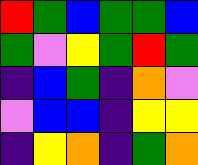[["red", "green", "blue", "green", "green", "blue"], ["green", "violet", "yellow", "green", "red", "green"], ["indigo", "blue", "green", "indigo", "orange", "violet"], ["violet", "blue", "blue", "indigo", "yellow", "yellow"], ["indigo", "yellow", "orange", "indigo", "green", "orange"]]